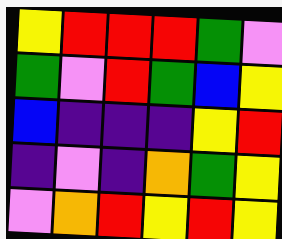[["yellow", "red", "red", "red", "green", "violet"], ["green", "violet", "red", "green", "blue", "yellow"], ["blue", "indigo", "indigo", "indigo", "yellow", "red"], ["indigo", "violet", "indigo", "orange", "green", "yellow"], ["violet", "orange", "red", "yellow", "red", "yellow"]]